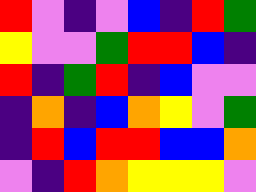[["red", "violet", "indigo", "violet", "blue", "indigo", "red", "green"], ["yellow", "violet", "violet", "green", "red", "red", "blue", "indigo"], ["red", "indigo", "green", "red", "indigo", "blue", "violet", "violet"], ["indigo", "orange", "indigo", "blue", "orange", "yellow", "violet", "green"], ["indigo", "red", "blue", "red", "red", "blue", "blue", "orange"], ["violet", "indigo", "red", "orange", "yellow", "yellow", "yellow", "violet"]]